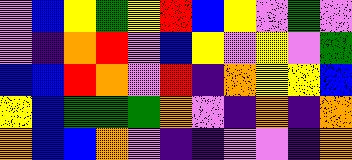[["violet", "blue", "yellow", "green", "yellow", "red", "blue", "yellow", "violet", "green", "violet"], ["violet", "indigo", "orange", "red", "violet", "blue", "yellow", "violet", "yellow", "violet", "green"], ["blue", "blue", "red", "orange", "violet", "red", "indigo", "orange", "yellow", "yellow", "blue"], ["yellow", "blue", "green", "green", "green", "orange", "violet", "indigo", "orange", "indigo", "orange"], ["orange", "blue", "blue", "orange", "violet", "indigo", "indigo", "violet", "violet", "indigo", "orange"]]